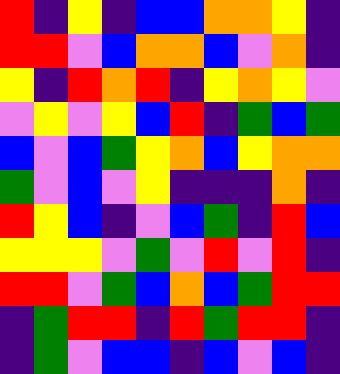[["red", "indigo", "yellow", "indigo", "blue", "blue", "orange", "orange", "yellow", "indigo"], ["red", "red", "violet", "blue", "orange", "orange", "blue", "violet", "orange", "indigo"], ["yellow", "indigo", "red", "orange", "red", "indigo", "yellow", "orange", "yellow", "violet"], ["violet", "yellow", "violet", "yellow", "blue", "red", "indigo", "green", "blue", "green"], ["blue", "violet", "blue", "green", "yellow", "orange", "blue", "yellow", "orange", "orange"], ["green", "violet", "blue", "violet", "yellow", "indigo", "indigo", "indigo", "orange", "indigo"], ["red", "yellow", "blue", "indigo", "violet", "blue", "green", "indigo", "red", "blue"], ["yellow", "yellow", "yellow", "violet", "green", "violet", "red", "violet", "red", "indigo"], ["red", "red", "violet", "green", "blue", "orange", "blue", "green", "red", "red"], ["indigo", "green", "red", "red", "indigo", "red", "green", "red", "red", "indigo"], ["indigo", "green", "violet", "blue", "blue", "indigo", "blue", "violet", "blue", "indigo"]]